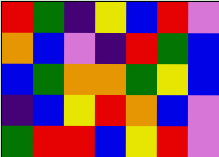[["red", "green", "indigo", "yellow", "blue", "red", "violet"], ["orange", "blue", "violet", "indigo", "red", "green", "blue"], ["blue", "green", "orange", "orange", "green", "yellow", "blue"], ["indigo", "blue", "yellow", "red", "orange", "blue", "violet"], ["green", "red", "red", "blue", "yellow", "red", "violet"]]